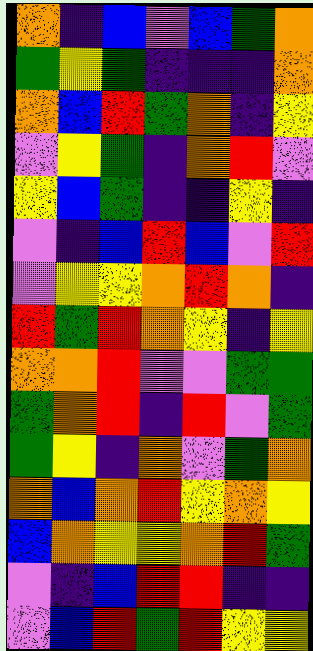[["orange", "indigo", "blue", "violet", "blue", "green", "orange"], ["green", "yellow", "green", "indigo", "indigo", "indigo", "orange"], ["orange", "blue", "red", "green", "orange", "indigo", "yellow"], ["violet", "yellow", "green", "indigo", "orange", "red", "violet"], ["yellow", "blue", "green", "indigo", "indigo", "yellow", "indigo"], ["violet", "indigo", "blue", "red", "blue", "violet", "red"], ["violet", "yellow", "yellow", "orange", "red", "orange", "indigo"], ["red", "green", "red", "orange", "yellow", "indigo", "yellow"], ["orange", "orange", "red", "violet", "violet", "green", "green"], ["green", "orange", "red", "indigo", "red", "violet", "green"], ["green", "yellow", "indigo", "orange", "violet", "green", "orange"], ["orange", "blue", "orange", "red", "yellow", "orange", "yellow"], ["blue", "orange", "yellow", "yellow", "orange", "red", "green"], ["violet", "indigo", "blue", "red", "red", "indigo", "indigo"], ["violet", "blue", "red", "green", "red", "yellow", "yellow"]]